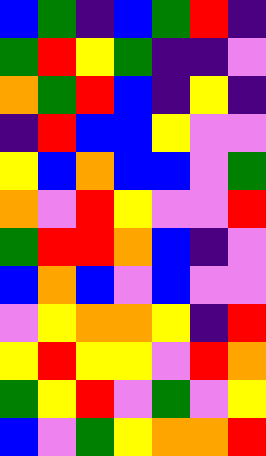[["blue", "green", "indigo", "blue", "green", "red", "indigo"], ["green", "red", "yellow", "green", "indigo", "indigo", "violet"], ["orange", "green", "red", "blue", "indigo", "yellow", "indigo"], ["indigo", "red", "blue", "blue", "yellow", "violet", "violet"], ["yellow", "blue", "orange", "blue", "blue", "violet", "green"], ["orange", "violet", "red", "yellow", "violet", "violet", "red"], ["green", "red", "red", "orange", "blue", "indigo", "violet"], ["blue", "orange", "blue", "violet", "blue", "violet", "violet"], ["violet", "yellow", "orange", "orange", "yellow", "indigo", "red"], ["yellow", "red", "yellow", "yellow", "violet", "red", "orange"], ["green", "yellow", "red", "violet", "green", "violet", "yellow"], ["blue", "violet", "green", "yellow", "orange", "orange", "red"]]